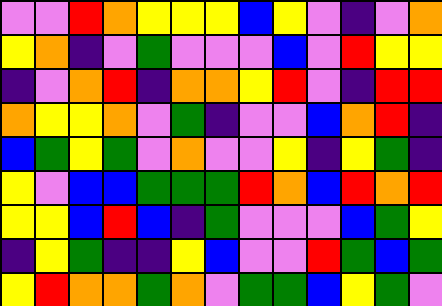[["violet", "violet", "red", "orange", "yellow", "yellow", "yellow", "blue", "yellow", "violet", "indigo", "violet", "orange"], ["yellow", "orange", "indigo", "violet", "green", "violet", "violet", "violet", "blue", "violet", "red", "yellow", "yellow"], ["indigo", "violet", "orange", "red", "indigo", "orange", "orange", "yellow", "red", "violet", "indigo", "red", "red"], ["orange", "yellow", "yellow", "orange", "violet", "green", "indigo", "violet", "violet", "blue", "orange", "red", "indigo"], ["blue", "green", "yellow", "green", "violet", "orange", "violet", "violet", "yellow", "indigo", "yellow", "green", "indigo"], ["yellow", "violet", "blue", "blue", "green", "green", "green", "red", "orange", "blue", "red", "orange", "red"], ["yellow", "yellow", "blue", "red", "blue", "indigo", "green", "violet", "violet", "violet", "blue", "green", "yellow"], ["indigo", "yellow", "green", "indigo", "indigo", "yellow", "blue", "violet", "violet", "red", "green", "blue", "green"], ["yellow", "red", "orange", "orange", "green", "orange", "violet", "green", "green", "blue", "yellow", "green", "violet"]]